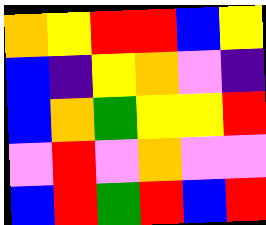[["orange", "yellow", "red", "red", "blue", "yellow"], ["blue", "indigo", "yellow", "orange", "violet", "indigo"], ["blue", "orange", "green", "yellow", "yellow", "red"], ["violet", "red", "violet", "orange", "violet", "violet"], ["blue", "red", "green", "red", "blue", "red"]]